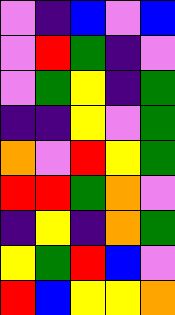[["violet", "indigo", "blue", "violet", "blue"], ["violet", "red", "green", "indigo", "violet"], ["violet", "green", "yellow", "indigo", "green"], ["indigo", "indigo", "yellow", "violet", "green"], ["orange", "violet", "red", "yellow", "green"], ["red", "red", "green", "orange", "violet"], ["indigo", "yellow", "indigo", "orange", "green"], ["yellow", "green", "red", "blue", "violet"], ["red", "blue", "yellow", "yellow", "orange"]]